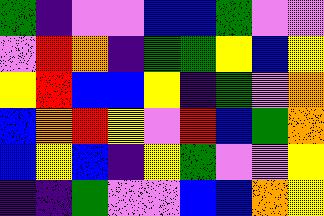[["green", "indigo", "violet", "violet", "blue", "blue", "green", "violet", "violet"], ["violet", "red", "orange", "indigo", "green", "green", "yellow", "blue", "yellow"], ["yellow", "red", "blue", "blue", "yellow", "indigo", "green", "violet", "orange"], ["blue", "orange", "red", "yellow", "violet", "red", "blue", "green", "orange"], ["blue", "yellow", "blue", "indigo", "yellow", "green", "violet", "violet", "yellow"], ["indigo", "indigo", "green", "violet", "violet", "blue", "blue", "orange", "yellow"]]